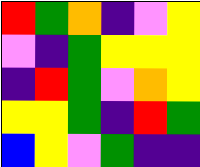[["red", "green", "orange", "indigo", "violet", "yellow"], ["violet", "indigo", "green", "yellow", "yellow", "yellow"], ["indigo", "red", "green", "violet", "orange", "yellow"], ["yellow", "yellow", "green", "indigo", "red", "green"], ["blue", "yellow", "violet", "green", "indigo", "indigo"]]